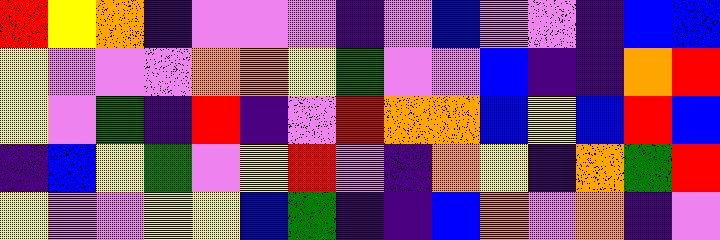[["red", "yellow", "orange", "indigo", "violet", "violet", "violet", "indigo", "violet", "blue", "violet", "violet", "indigo", "blue", "blue"], ["yellow", "violet", "violet", "violet", "orange", "orange", "yellow", "green", "violet", "violet", "blue", "indigo", "indigo", "orange", "red"], ["yellow", "violet", "green", "indigo", "red", "indigo", "violet", "red", "orange", "orange", "blue", "yellow", "blue", "red", "blue"], ["indigo", "blue", "yellow", "green", "violet", "yellow", "red", "violet", "indigo", "orange", "yellow", "indigo", "orange", "green", "red"], ["yellow", "violet", "violet", "yellow", "yellow", "blue", "green", "indigo", "indigo", "blue", "orange", "violet", "orange", "indigo", "violet"]]